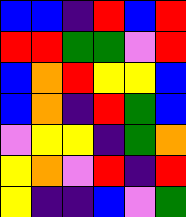[["blue", "blue", "indigo", "red", "blue", "red"], ["red", "red", "green", "green", "violet", "red"], ["blue", "orange", "red", "yellow", "yellow", "blue"], ["blue", "orange", "indigo", "red", "green", "blue"], ["violet", "yellow", "yellow", "indigo", "green", "orange"], ["yellow", "orange", "violet", "red", "indigo", "red"], ["yellow", "indigo", "indigo", "blue", "violet", "green"]]